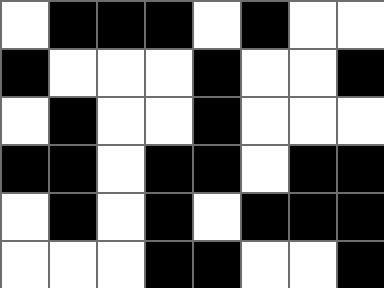[["white", "black", "black", "black", "white", "black", "white", "white"], ["black", "white", "white", "white", "black", "white", "white", "black"], ["white", "black", "white", "white", "black", "white", "white", "white"], ["black", "black", "white", "black", "black", "white", "black", "black"], ["white", "black", "white", "black", "white", "black", "black", "black"], ["white", "white", "white", "black", "black", "white", "white", "black"]]